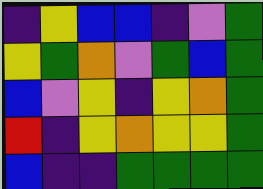[["indigo", "yellow", "blue", "blue", "indigo", "violet", "green"], ["yellow", "green", "orange", "violet", "green", "blue", "green"], ["blue", "violet", "yellow", "indigo", "yellow", "orange", "green"], ["red", "indigo", "yellow", "orange", "yellow", "yellow", "green"], ["blue", "indigo", "indigo", "green", "green", "green", "green"]]